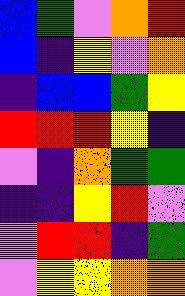[["blue", "green", "violet", "orange", "red"], ["blue", "indigo", "yellow", "violet", "orange"], ["indigo", "blue", "blue", "green", "yellow"], ["red", "red", "red", "yellow", "indigo"], ["violet", "indigo", "orange", "green", "green"], ["indigo", "indigo", "yellow", "red", "violet"], ["violet", "red", "red", "indigo", "green"], ["violet", "yellow", "yellow", "orange", "orange"]]